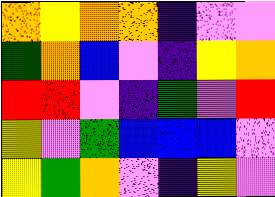[["orange", "yellow", "orange", "orange", "indigo", "violet", "violet"], ["green", "orange", "blue", "violet", "indigo", "yellow", "orange"], ["red", "red", "violet", "indigo", "green", "violet", "red"], ["yellow", "violet", "green", "blue", "blue", "blue", "violet"], ["yellow", "green", "orange", "violet", "indigo", "yellow", "violet"]]